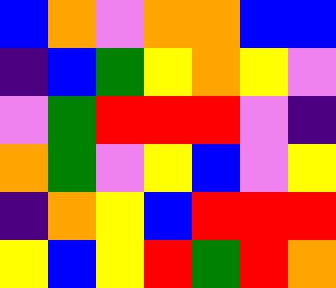[["blue", "orange", "violet", "orange", "orange", "blue", "blue"], ["indigo", "blue", "green", "yellow", "orange", "yellow", "violet"], ["violet", "green", "red", "red", "red", "violet", "indigo"], ["orange", "green", "violet", "yellow", "blue", "violet", "yellow"], ["indigo", "orange", "yellow", "blue", "red", "red", "red"], ["yellow", "blue", "yellow", "red", "green", "red", "orange"]]